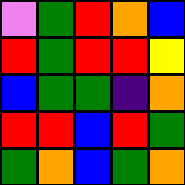[["violet", "green", "red", "orange", "blue"], ["red", "green", "red", "red", "yellow"], ["blue", "green", "green", "indigo", "orange"], ["red", "red", "blue", "red", "green"], ["green", "orange", "blue", "green", "orange"]]